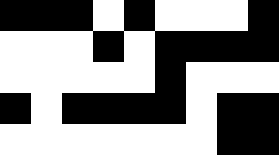[["black", "black", "black", "white", "black", "white", "white", "white", "black"], ["white", "white", "white", "black", "white", "black", "black", "black", "black"], ["white", "white", "white", "white", "white", "black", "white", "white", "white"], ["black", "white", "black", "black", "black", "black", "white", "black", "black"], ["white", "white", "white", "white", "white", "white", "white", "black", "black"]]